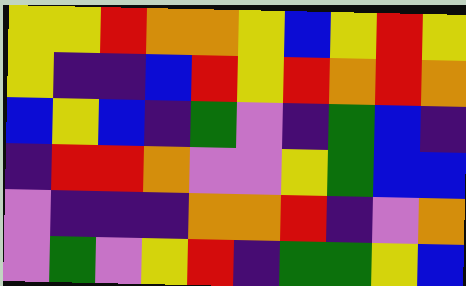[["yellow", "yellow", "red", "orange", "orange", "yellow", "blue", "yellow", "red", "yellow"], ["yellow", "indigo", "indigo", "blue", "red", "yellow", "red", "orange", "red", "orange"], ["blue", "yellow", "blue", "indigo", "green", "violet", "indigo", "green", "blue", "indigo"], ["indigo", "red", "red", "orange", "violet", "violet", "yellow", "green", "blue", "blue"], ["violet", "indigo", "indigo", "indigo", "orange", "orange", "red", "indigo", "violet", "orange"], ["violet", "green", "violet", "yellow", "red", "indigo", "green", "green", "yellow", "blue"]]